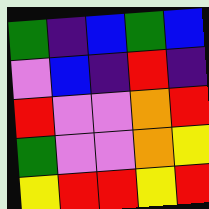[["green", "indigo", "blue", "green", "blue"], ["violet", "blue", "indigo", "red", "indigo"], ["red", "violet", "violet", "orange", "red"], ["green", "violet", "violet", "orange", "yellow"], ["yellow", "red", "red", "yellow", "red"]]